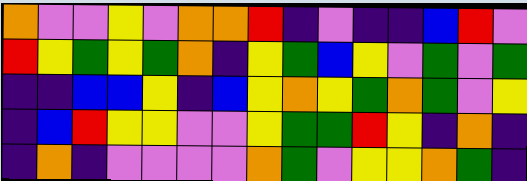[["orange", "violet", "violet", "yellow", "violet", "orange", "orange", "red", "indigo", "violet", "indigo", "indigo", "blue", "red", "violet"], ["red", "yellow", "green", "yellow", "green", "orange", "indigo", "yellow", "green", "blue", "yellow", "violet", "green", "violet", "green"], ["indigo", "indigo", "blue", "blue", "yellow", "indigo", "blue", "yellow", "orange", "yellow", "green", "orange", "green", "violet", "yellow"], ["indigo", "blue", "red", "yellow", "yellow", "violet", "violet", "yellow", "green", "green", "red", "yellow", "indigo", "orange", "indigo"], ["indigo", "orange", "indigo", "violet", "violet", "violet", "violet", "orange", "green", "violet", "yellow", "yellow", "orange", "green", "indigo"]]